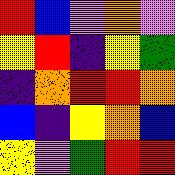[["red", "blue", "violet", "orange", "violet"], ["yellow", "red", "indigo", "yellow", "green"], ["indigo", "orange", "red", "red", "orange"], ["blue", "indigo", "yellow", "orange", "blue"], ["yellow", "violet", "green", "red", "red"]]